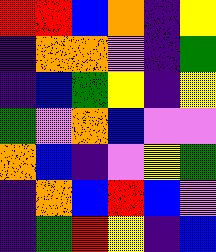[["red", "red", "blue", "orange", "indigo", "yellow"], ["indigo", "orange", "orange", "violet", "indigo", "green"], ["indigo", "blue", "green", "yellow", "indigo", "yellow"], ["green", "violet", "orange", "blue", "violet", "violet"], ["orange", "blue", "indigo", "violet", "yellow", "green"], ["indigo", "orange", "blue", "red", "blue", "violet"], ["indigo", "green", "red", "yellow", "indigo", "blue"]]